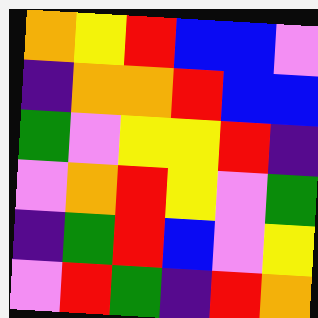[["orange", "yellow", "red", "blue", "blue", "violet"], ["indigo", "orange", "orange", "red", "blue", "blue"], ["green", "violet", "yellow", "yellow", "red", "indigo"], ["violet", "orange", "red", "yellow", "violet", "green"], ["indigo", "green", "red", "blue", "violet", "yellow"], ["violet", "red", "green", "indigo", "red", "orange"]]